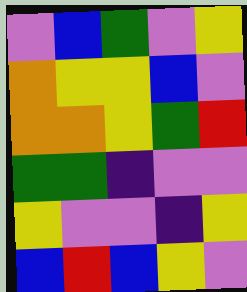[["violet", "blue", "green", "violet", "yellow"], ["orange", "yellow", "yellow", "blue", "violet"], ["orange", "orange", "yellow", "green", "red"], ["green", "green", "indigo", "violet", "violet"], ["yellow", "violet", "violet", "indigo", "yellow"], ["blue", "red", "blue", "yellow", "violet"]]